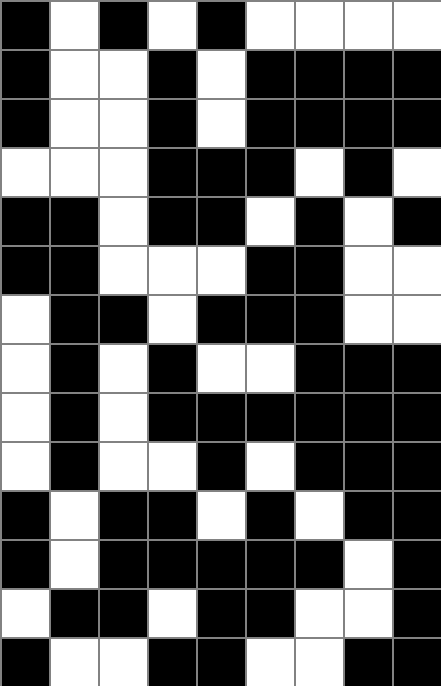[["black", "white", "black", "white", "black", "white", "white", "white", "white"], ["black", "white", "white", "black", "white", "black", "black", "black", "black"], ["black", "white", "white", "black", "white", "black", "black", "black", "black"], ["white", "white", "white", "black", "black", "black", "white", "black", "white"], ["black", "black", "white", "black", "black", "white", "black", "white", "black"], ["black", "black", "white", "white", "white", "black", "black", "white", "white"], ["white", "black", "black", "white", "black", "black", "black", "white", "white"], ["white", "black", "white", "black", "white", "white", "black", "black", "black"], ["white", "black", "white", "black", "black", "black", "black", "black", "black"], ["white", "black", "white", "white", "black", "white", "black", "black", "black"], ["black", "white", "black", "black", "white", "black", "white", "black", "black"], ["black", "white", "black", "black", "black", "black", "black", "white", "black"], ["white", "black", "black", "white", "black", "black", "white", "white", "black"], ["black", "white", "white", "black", "black", "white", "white", "black", "black"]]